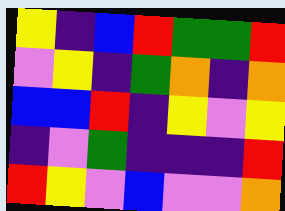[["yellow", "indigo", "blue", "red", "green", "green", "red"], ["violet", "yellow", "indigo", "green", "orange", "indigo", "orange"], ["blue", "blue", "red", "indigo", "yellow", "violet", "yellow"], ["indigo", "violet", "green", "indigo", "indigo", "indigo", "red"], ["red", "yellow", "violet", "blue", "violet", "violet", "orange"]]